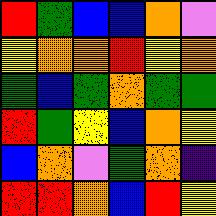[["red", "green", "blue", "blue", "orange", "violet"], ["yellow", "orange", "orange", "red", "yellow", "orange"], ["green", "blue", "green", "orange", "green", "green"], ["red", "green", "yellow", "blue", "orange", "yellow"], ["blue", "orange", "violet", "green", "orange", "indigo"], ["red", "red", "orange", "blue", "red", "yellow"]]